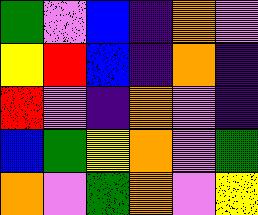[["green", "violet", "blue", "indigo", "orange", "violet"], ["yellow", "red", "blue", "indigo", "orange", "indigo"], ["red", "violet", "indigo", "orange", "violet", "indigo"], ["blue", "green", "yellow", "orange", "violet", "green"], ["orange", "violet", "green", "orange", "violet", "yellow"]]